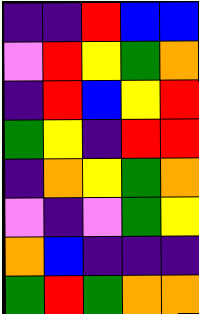[["indigo", "indigo", "red", "blue", "blue"], ["violet", "red", "yellow", "green", "orange"], ["indigo", "red", "blue", "yellow", "red"], ["green", "yellow", "indigo", "red", "red"], ["indigo", "orange", "yellow", "green", "orange"], ["violet", "indigo", "violet", "green", "yellow"], ["orange", "blue", "indigo", "indigo", "indigo"], ["green", "red", "green", "orange", "orange"]]